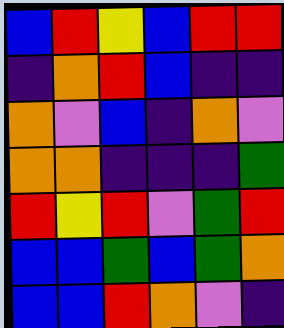[["blue", "red", "yellow", "blue", "red", "red"], ["indigo", "orange", "red", "blue", "indigo", "indigo"], ["orange", "violet", "blue", "indigo", "orange", "violet"], ["orange", "orange", "indigo", "indigo", "indigo", "green"], ["red", "yellow", "red", "violet", "green", "red"], ["blue", "blue", "green", "blue", "green", "orange"], ["blue", "blue", "red", "orange", "violet", "indigo"]]